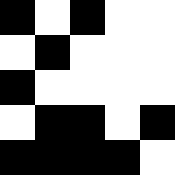[["black", "white", "black", "white", "white"], ["white", "black", "white", "white", "white"], ["black", "white", "white", "white", "white"], ["white", "black", "black", "white", "black"], ["black", "black", "black", "black", "white"]]